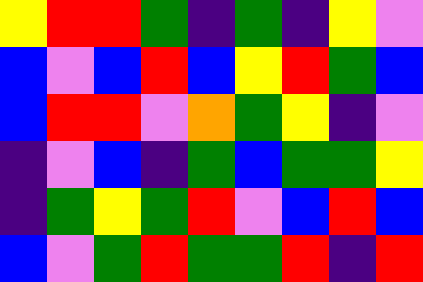[["yellow", "red", "red", "green", "indigo", "green", "indigo", "yellow", "violet"], ["blue", "violet", "blue", "red", "blue", "yellow", "red", "green", "blue"], ["blue", "red", "red", "violet", "orange", "green", "yellow", "indigo", "violet"], ["indigo", "violet", "blue", "indigo", "green", "blue", "green", "green", "yellow"], ["indigo", "green", "yellow", "green", "red", "violet", "blue", "red", "blue"], ["blue", "violet", "green", "red", "green", "green", "red", "indigo", "red"]]